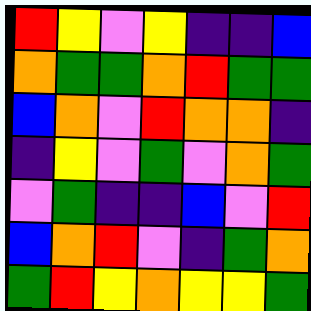[["red", "yellow", "violet", "yellow", "indigo", "indigo", "blue"], ["orange", "green", "green", "orange", "red", "green", "green"], ["blue", "orange", "violet", "red", "orange", "orange", "indigo"], ["indigo", "yellow", "violet", "green", "violet", "orange", "green"], ["violet", "green", "indigo", "indigo", "blue", "violet", "red"], ["blue", "orange", "red", "violet", "indigo", "green", "orange"], ["green", "red", "yellow", "orange", "yellow", "yellow", "green"]]